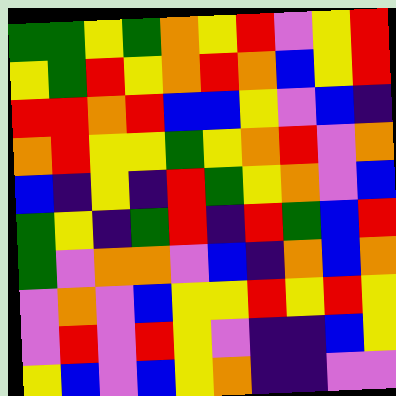[["green", "green", "yellow", "green", "orange", "yellow", "red", "violet", "yellow", "red"], ["yellow", "green", "red", "yellow", "orange", "red", "orange", "blue", "yellow", "red"], ["red", "red", "orange", "red", "blue", "blue", "yellow", "violet", "blue", "indigo"], ["orange", "red", "yellow", "yellow", "green", "yellow", "orange", "red", "violet", "orange"], ["blue", "indigo", "yellow", "indigo", "red", "green", "yellow", "orange", "violet", "blue"], ["green", "yellow", "indigo", "green", "red", "indigo", "red", "green", "blue", "red"], ["green", "violet", "orange", "orange", "violet", "blue", "indigo", "orange", "blue", "orange"], ["violet", "orange", "violet", "blue", "yellow", "yellow", "red", "yellow", "red", "yellow"], ["violet", "red", "violet", "red", "yellow", "violet", "indigo", "indigo", "blue", "yellow"], ["yellow", "blue", "violet", "blue", "yellow", "orange", "indigo", "indigo", "violet", "violet"]]